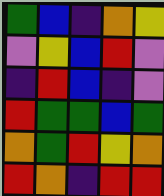[["green", "blue", "indigo", "orange", "yellow"], ["violet", "yellow", "blue", "red", "violet"], ["indigo", "red", "blue", "indigo", "violet"], ["red", "green", "green", "blue", "green"], ["orange", "green", "red", "yellow", "orange"], ["red", "orange", "indigo", "red", "red"]]